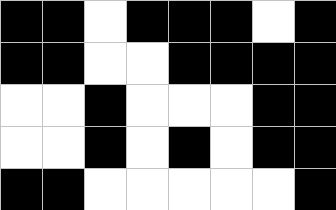[["black", "black", "white", "black", "black", "black", "white", "black"], ["black", "black", "white", "white", "black", "black", "black", "black"], ["white", "white", "black", "white", "white", "white", "black", "black"], ["white", "white", "black", "white", "black", "white", "black", "black"], ["black", "black", "white", "white", "white", "white", "white", "black"]]